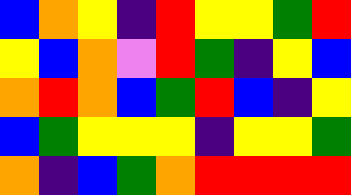[["blue", "orange", "yellow", "indigo", "red", "yellow", "yellow", "green", "red"], ["yellow", "blue", "orange", "violet", "red", "green", "indigo", "yellow", "blue"], ["orange", "red", "orange", "blue", "green", "red", "blue", "indigo", "yellow"], ["blue", "green", "yellow", "yellow", "yellow", "indigo", "yellow", "yellow", "green"], ["orange", "indigo", "blue", "green", "orange", "red", "red", "red", "red"]]